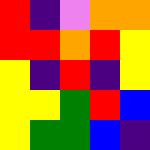[["red", "indigo", "violet", "orange", "orange"], ["red", "red", "orange", "red", "yellow"], ["yellow", "indigo", "red", "indigo", "yellow"], ["yellow", "yellow", "green", "red", "blue"], ["yellow", "green", "green", "blue", "indigo"]]